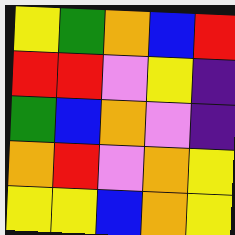[["yellow", "green", "orange", "blue", "red"], ["red", "red", "violet", "yellow", "indigo"], ["green", "blue", "orange", "violet", "indigo"], ["orange", "red", "violet", "orange", "yellow"], ["yellow", "yellow", "blue", "orange", "yellow"]]